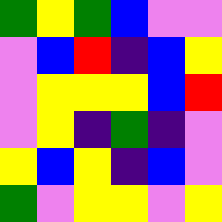[["green", "yellow", "green", "blue", "violet", "violet"], ["violet", "blue", "red", "indigo", "blue", "yellow"], ["violet", "yellow", "yellow", "yellow", "blue", "red"], ["violet", "yellow", "indigo", "green", "indigo", "violet"], ["yellow", "blue", "yellow", "indigo", "blue", "violet"], ["green", "violet", "yellow", "yellow", "violet", "yellow"]]